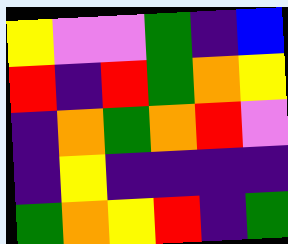[["yellow", "violet", "violet", "green", "indigo", "blue"], ["red", "indigo", "red", "green", "orange", "yellow"], ["indigo", "orange", "green", "orange", "red", "violet"], ["indigo", "yellow", "indigo", "indigo", "indigo", "indigo"], ["green", "orange", "yellow", "red", "indigo", "green"]]